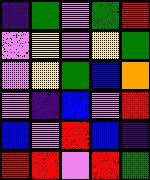[["indigo", "green", "violet", "green", "red"], ["violet", "yellow", "violet", "yellow", "green"], ["violet", "yellow", "green", "blue", "orange"], ["violet", "indigo", "blue", "violet", "red"], ["blue", "violet", "red", "blue", "indigo"], ["red", "red", "violet", "red", "green"]]